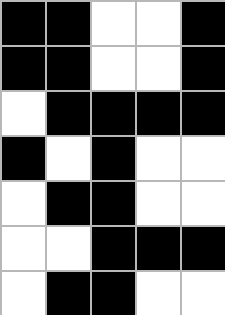[["black", "black", "white", "white", "black"], ["black", "black", "white", "white", "black"], ["white", "black", "black", "black", "black"], ["black", "white", "black", "white", "white"], ["white", "black", "black", "white", "white"], ["white", "white", "black", "black", "black"], ["white", "black", "black", "white", "white"]]